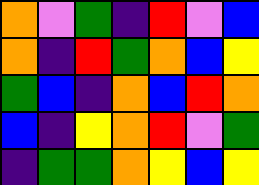[["orange", "violet", "green", "indigo", "red", "violet", "blue"], ["orange", "indigo", "red", "green", "orange", "blue", "yellow"], ["green", "blue", "indigo", "orange", "blue", "red", "orange"], ["blue", "indigo", "yellow", "orange", "red", "violet", "green"], ["indigo", "green", "green", "orange", "yellow", "blue", "yellow"]]